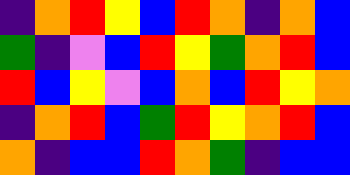[["indigo", "orange", "red", "yellow", "blue", "red", "orange", "indigo", "orange", "blue"], ["green", "indigo", "violet", "blue", "red", "yellow", "green", "orange", "red", "blue"], ["red", "blue", "yellow", "violet", "blue", "orange", "blue", "red", "yellow", "orange"], ["indigo", "orange", "red", "blue", "green", "red", "yellow", "orange", "red", "blue"], ["orange", "indigo", "blue", "blue", "red", "orange", "green", "indigo", "blue", "blue"]]